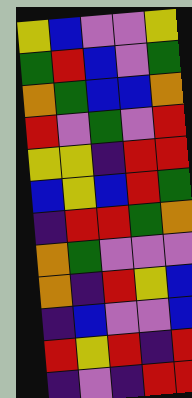[["yellow", "blue", "violet", "violet", "yellow"], ["green", "red", "blue", "violet", "green"], ["orange", "green", "blue", "blue", "orange"], ["red", "violet", "green", "violet", "red"], ["yellow", "yellow", "indigo", "red", "red"], ["blue", "yellow", "blue", "red", "green"], ["indigo", "red", "red", "green", "orange"], ["orange", "green", "violet", "violet", "violet"], ["orange", "indigo", "red", "yellow", "blue"], ["indigo", "blue", "violet", "violet", "blue"], ["red", "yellow", "red", "indigo", "red"], ["indigo", "violet", "indigo", "red", "red"]]